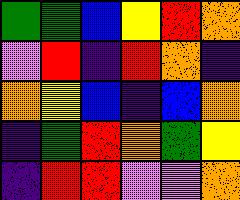[["green", "green", "blue", "yellow", "red", "orange"], ["violet", "red", "indigo", "red", "orange", "indigo"], ["orange", "yellow", "blue", "indigo", "blue", "orange"], ["indigo", "green", "red", "orange", "green", "yellow"], ["indigo", "red", "red", "violet", "violet", "orange"]]